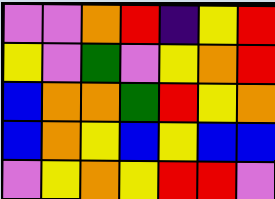[["violet", "violet", "orange", "red", "indigo", "yellow", "red"], ["yellow", "violet", "green", "violet", "yellow", "orange", "red"], ["blue", "orange", "orange", "green", "red", "yellow", "orange"], ["blue", "orange", "yellow", "blue", "yellow", "blue", "blue"], ["violet", "yellow", "orange", "yellow", "red", "red", "violet"]]